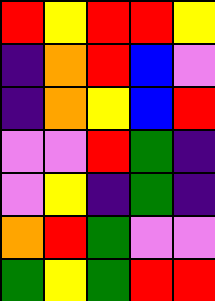[["red", "yellow", "red", "red", "yellow"], ["indigo", "orange", "red", "blue", "violet"], ["indigo", "orange", "yellow", "blue", "red"], ["violet", "violet", "red", "green", "indigo"], ["violet", "yellow", "indigo", "green", "indigo"], ["orange", "red", "green", "violet", "violet"], ["green", "yellow", "green", "red", "red"]]